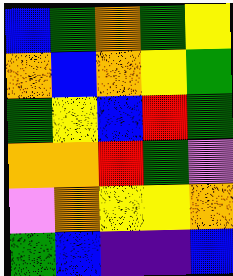[["blue", "green", "orange", "green", "yellow"], ["orange", "blue", "orange", "yellow", "green"], ["green", "yellow", "blue", "red", "green"], ["orange", "orange", "red", "green", "violet"], ["violet", "orange", "yellow", "yellow", "orange"], ["green", "blue", "indigo", "indigo", "blue"]]